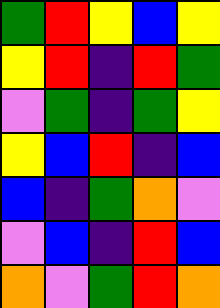[["green", "red", "yellow", "blue", "yellow"], ["yellow", "red", "indigo", "red", "green"], ["violet", "green", "indigo", "green", "yellow"], ["yellow", "blue", "red", "indigo", "blue"], ["blue", "indigo", "green", "orange", "violet"], ["violet", "blue", "indigo", "red", "blue"], ["orange", "violet", "green", "red", "orange"]]